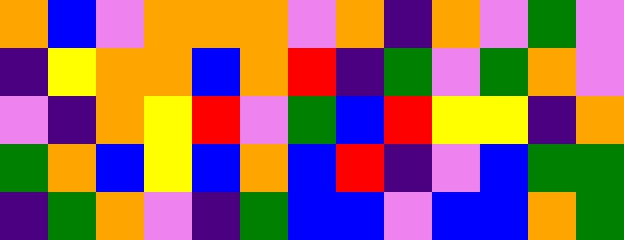[["orange", "blue", "violet", "orange", "orange", "orange", "violet", "orange", "indigo", "orange", "violet", "green", "violet"], ["indigo", "yellow", "orange", "orange", "blue", "orange", "red", "indigo", "green", "violet", "green", "orange", "violet"], ["violet", "indigo", "orange", "yellow", "red", "violet", "green", "blue", "red", "yellow", "yellow", "indigo", "orange"], ["green", "orange", "blue", "yellow", "blue", "orange", "blue", "red", "indigo", "violet", "blue", "green", "green"], ["indigo", "green", "orange", "violet", "indigo", "green", "blue", "blue", "violet", "blue", "blue", "orange", "green"]]